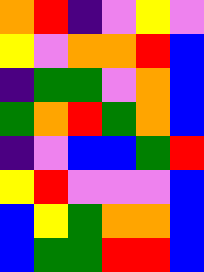[["orange", "red", "indigo", "violet", "yellow", "violet"], ["yellow", "violet", "orange", "orange", "red", "blue"], ["indigo", "green", "green", "violet", "orange", "blue"], ["green", "orange", "red", "green", "orange", "blue"], ["indigo", "violet", "blue", "blue", "green", "red"], ["yellow", "red", "violet", "violet", "violet", "blue"], ["blue", "yellow", "green", "orange", "orange", "blue"], ["blue", "green", "green", "red", "red", "blue"]]